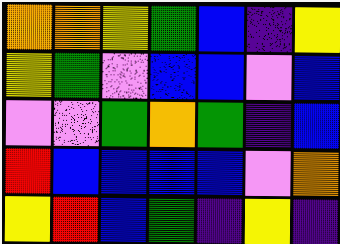[["orange", "orange", "yellow", "green", "blue", "indigo", "yellow"], ["yellow", "green", "violet", "blue", "blue", "violet", "blue"], ["violet", "violet", "green", "orange", "green", "indigo", "blue"], ["red", "blue", "blue", "blue", "blue", "violet", "orange"], ["yellow", "red", "blue", "green", "indigo", "yellow", "indigo"]]